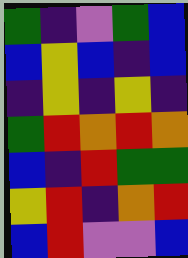[["green", "indigo", "violet", "green", "blue"], ["blue", "yellow", "blue", "indigo", "blue"], ["indigo", "yellow", "indigo", "yellow", "indigo"], ["green", "red", "orange", "red", "orange"], ["blue", "indigo", "red", "green", "green"], ["yellow", "red", "indigo", "orange", "red"], ["blue", "red", "violet", "violet", "blue"]]